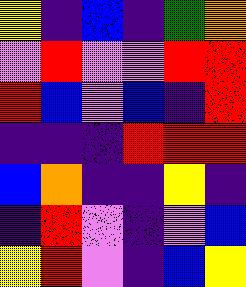[["yellow", "indigo", "blue", "indigo", "green", "orange"], ["violet", "red", "violet", "violet", "red", "red"], ["red", "blue", "violet", "blue", "indigo", "red"], ["indigo", "indigo", "indigo", "red", "red", "red"], ["blue", "orange", "indigo", "indigo", "yellow", "indigo"], ["indigo", "red", "violet", "indigo", "violet", "blue"], ["yellow", "red", "violet", "indigo", "blue", "yellow"]]